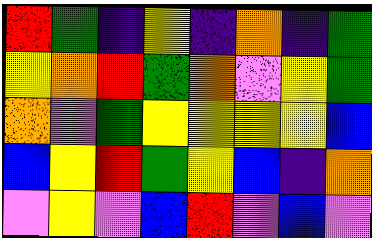[["red", "green", "indigo", "yellow", "indigo", "orange", "indigo", "green"], ["yellow", "orange", "red", "green", "orange", "violet", "yellow", "green"], ["orange", "violet", "green", "yellow", "yellow", "yellow", "yellow", "blue"], ["blue", "yellow", "red", "green", "yellow", "blue", "indigo", "orange"], ["violet", "yellow", "violet", "blue", "red", "violet", "blue", "violet"]]